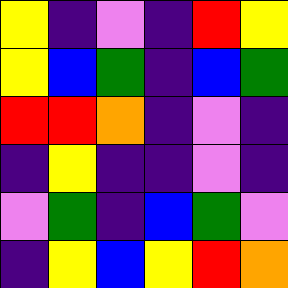[["yellow", "indigo", "violet", "indigo", "red", "yellow"], ["yellow", "blue", "green", "indigo", "blue", "green"], ["red", "red", "orange", "indigo", "violet", "indigo"], ["indigo", "yellow", "indigo", "indigo", "violet", "indigo"], ["violet", "green", "indigo", "blue", "green", "violet"], ["indigo", "yellow", "blue", "yellow", "red", "orange"]]